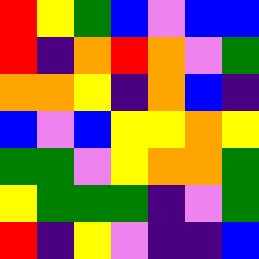[["red", "yellow", "green", "blue", "violet", "blue", "blue"], ["red", "indigo", "orange", "red", "orange", "violet", "green"], ["orange", "orange", "yellow", "indigo", "orange", "blue", "indigo"], ["blue", "violet", "blue", "yellow", "yellow", "orange", "yellow"], ["green", "green", "violet", "yellow", "orange", "orange", "green"], ["yellow", "green", "green", "green", "indigo", "violet", "green"], ["red", "indigo", "yellow", "violet", "indigo", "indigo", "blue"]]